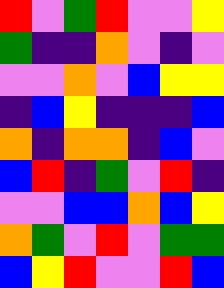[["red", "violet", "green", "red", "violet", "violet", "yellow"], ["green", "indigo", "indigo", "orange", "violet", "indigo", "violet"], ["violet", "violet", "orange", "violet", "blue", "yellow", "yellow"], ["indigo", "blue", "yellow", "indigo", "indigo", "indigo", "blue"], ["orange", "indigo", "orange", "orange", "indigo", "blue", "violet"], ["blue", "red", "indigo", "green", "violet", "red", "indigo"], ["violet", "violet", "blue", "blue", "orange", "blue", "yellow"], ["orange", "green", "violet", "red", "violet", "green", "green"], ["blue", "yellow", "red", "violet", "violet", "red", "blue"]]